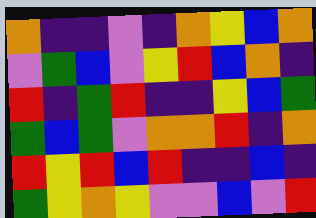[["orange", "indigo", "indigo", "violet", "indigo", "orange", "yellow", "blue", "orange"], ["violet", "green", "blue", "violet", "yellow", "red", "blue", "orange", "indigo"], ["red", "indigo", "green", "red", "indigo", "indigo", "yellow", "blue", "green"], ["green", "blue", "green", "violet", "orange", "orange", "red", "indigo", "orange"], ["red", "yellow", "red", "blue", "red", "indigo", "indigo", "blue", "indigo"], ["green", "yellow", "orange", "yellow", "violet", "violet", "blue", "violet", "red"]]